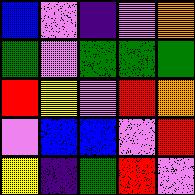[["blue", "violet", "indigo", "violet", "orange"], ["green", "violet", "green", "green", "green"], ["red", "yellow", "violet", "red", "orange"], ["violet", "blue", "blue", "violet", "red"], ["yellow", "indigo", "green", "red", "violet"]]